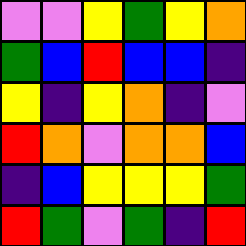[["violet", "violet", "yellow", "green", "yellow", "orange"], ["green", "blue", "red", "blue", "blue", "indigo"], ["yellow", "indigo", "yellow", "orange", "indigo", "violet"], ["red", "orange", "violet", "orange", "orange", "blue"], ["indigo", "blue", "yellow", "yellow", "yellow", "green"], ["red", "green", "violet", "green", "indigo", "red"]]